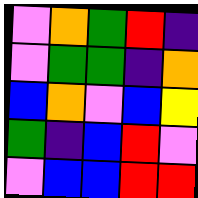[["violet", "orange", "green", "red", "indigo"], ["violet", "green", "green", "indigo", "orange"], ["blue", "orange", "violet", "blue", "yellow"], ["green", "indigo", "blue", "red", "violet"], ["violet", "blue", "blue", "red", "red"]]